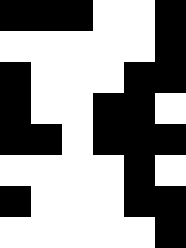[["black", "black", "black", "white", "white", "black"], ["white", "white", "white", "white", "white", "black"], ["black", "white", "white", "white", "black", "black"], ["black", "white", "white", "black", "black", "white"], ["black", "black", "white", "black", "black", "black"], ["white", "white", "white", "white", "black", "white"], ["black", "white", "white", "white", "black", "black"], ["white", "white", "white", "white", "white", "black"]]